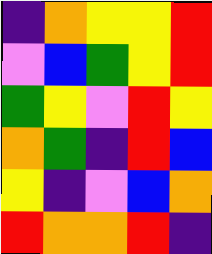[["indigo", "orange", "yellow", "yellow", "red"], ["violet", "blue", "green", "yellow", "red"], ["green", "yellow", "violet", "red", "yellow"], ["orange", "green", "indigo", "red", "blue"], ["yellow", "indigo", "violet", "blue", "orange"], ["red", "orange", "orange", "red", "indigo"]]